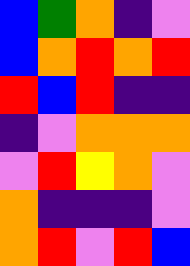[["blue", "green", "orange", "indigo", "violet"], ["blue", "orange", "red", "orange", "red"], ["red", "blue", "red", "indigo", "indigo"], ["indigo", "violet", "orange", "orange", "orange"], ["violet", "red", "yellow", "orange", "violet"], ["orange", "indigo", "indigo", "indigo", "violet"], ["orange", "red", "violet", "red", "blue"]]